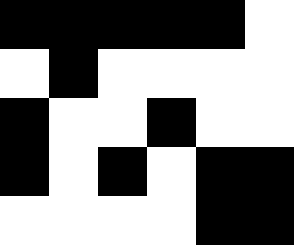[["black", "black", "black", "black", "black", "white"], ["white", "black", "white", "white", "white", "white"], ["black", "white", "white", "black", "white", "white"], ["black", "white", "black", "white", "black", "black"], ["white", "white", "white", "white", "black", "black"]]